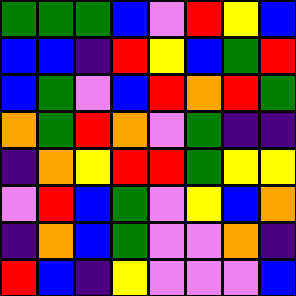[["green", "green", "green", "blue", "violet", "red", "yellow", "blue"], ["blue", "blue", "indigo", "red", "yellow", "blue", "green", "red"], ["blue", "green", "violet", "blue", "red", "orange", "red", "green"], ["orange", "green", "red", "orange", "violet", "green", "indigo", "indigo"], ["indigo", "orange", "yellow", "red", "red", "green", "yellow", "yellow"], ["violet", "red", "blue", "green", "violet", "yellow", "blue", "orange"], ["indigo", "orange", "blue", "green", "violet", "violet", "orange", "indigo"], ["red", "blue", "indigo", "yellow", "violet", "violet", "violet", "blue"]]